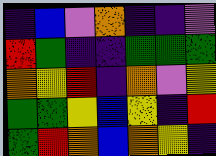[["indigo", "blue", "violet", "orange", "indigo", "indigo", "violet"], ["red", "green", "indigo", "indigo", "green", "green", "green"], ["orange", "yellow", "red", "indigo", "orange", "violet", "yellow"], ["green", "green", "yellow", "blue", "yellow", "indigo", "red"], ["green", "red", "orange", "blue", "orange", "yellow", "indigo"]]